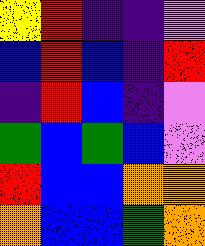[["yellow", "red", "indigo", "indigo", "violet"], ["blue", "red", "blue", "indigo", "red"], ["indigo", "red", "blue", "indigo", "violet"], ["green", "blue", "green", "blue", "violet"], ["red", "blue", "blue", "orange", "orange"], ["orange", "blue", "blue", "green", "orange"]]